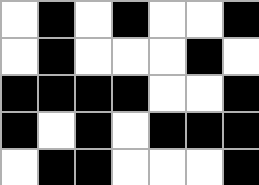[["white", "black", "white", "black", "white", "white", "black"], ["white", "black", "white", "white", "white", "black", "white"], ["black", "black", "black", "black", "white", "white", "black"], ["black", "white", "black", "white", "black", "black", "black"], ["white", "black", "black", "white", "white", "white", "black"]]